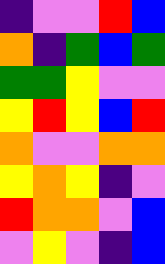[["indigo", "violet", "violet", "red", "blue"], ["orange", "indigo", "green", "blue", "green"], ["green", "green", "yellow", "violet", "violet"], ["yellow", "red", "yellow", "blue", "red"], ["orange", "violet", "violet", "orange", "orange"], ["yellow", "orange", "yellow", "indigo", "violet"], ["red", "orange", "orange", "violet", "blue"], ["violet", "yellow", "violet", "indigo", "blue"]]